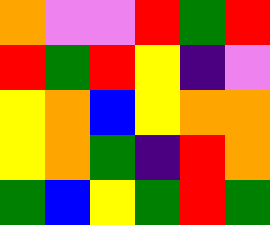[["orange", "violet", "violet", "red", "green", "red"], ["red", "green", "red", "yellow", "indigo", "violet"], ["yellow", "orange", "blue", "yellow", "orange", "orange"], ["yellow", "orange", "green", "indigo", "red", "orange"], ["green", "blue", "yellow", "green", "red", "green"]]